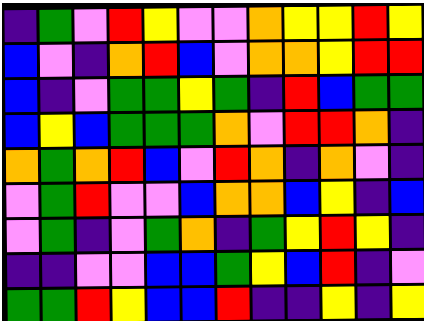[["indigo", "green", "violet", "red", "yellow", "violet", "violet", "orange", "yellow", "yellow", "red", "yellow"], ["blue", "violet", "indigo", "orange", "red", "blue", "violet", "orange", "orange", "yellow", "red", "red"], ["blue", "indigo", "violet", "green", "green", "yellow", "green", "indigo", "red", "blue", "green", "green"], ["blue", "yellow", "blue", "green", "green", "green", "orange", "violet", "red", "red", "orange", "indigo"], ["orange", "green", "orange", "red", "blue", "violet", "red", "orange", "indigo", "orange", "violet", "indigo"], ["violet", "green", "red", "violet", "violet", "blue", "orange", "orange", "blue", "yellow", "indigo", "blue"], ["violet", "green", "indigo", "violet", "green", "orange", "indigo", "green", "yellow", "red", "yellow", "indigo"], ["indigo", "indigo", "violet", "violet", "blue", "blue", "green", "yellow", "blue", "red", "indigo", "violet"], ["green", "green", "red", "yellow", "blue", "blue", "red", "indigo", "indigo", "yellow", "indigo", "yellow"]]